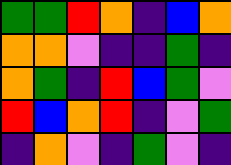[["green", "green", "red", "orange", "indigo", "blue", "orange"], ["orange", "orange", "violet", "indigo", "indigo", "green", "indigo"], ["orange", "green", "indigo", "red", "blue", "green", "violet"], ["red", "blue", "orange", "red", "indigo", "violet", "green"], ["indigo", "orange", "violet", "indigo", "green", "violet", "indigo"]]